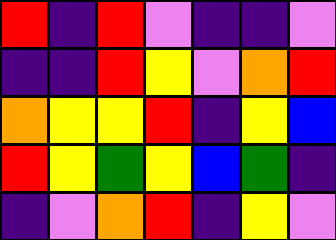[["red", "indigo", "red", "violet", "indigo", "indigo", "violet"], ["indigo", "indigo", "red", "yellow", "violet", "orange", "red"], ["orange", "yellow", "yellow", "red", "indigo", "yellow", "blue"], ["red", "yellow", "green", "yellow", "blue", "green", "indigo"], ["indigo", "violet", "orange", "red", "indigo", "yellow", "violet"]]